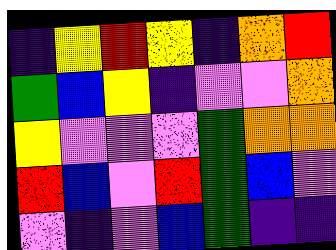[["indigo", "yellow", "red", "yellow", "indigo", "orange", "red"], ["green", "blue", "yellow", "indigo", "violet", "violet", "orange"], ["yellow", "violet", "violet", "violet", "green", "orange", "orange"], ["red", "blue", "violet", "red", "green", "blue", "violet"], ["violet", "indigo", "violet", "blue", "green", "indigo", "indigo"]]